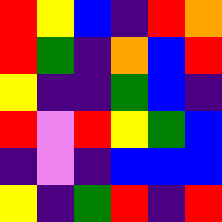[["red", "yellow", "blue", "indigo", "red", "orange"], ["red", "green", "indigo", "orange", "blue", "red"], ["yellow", "indigo", "indigo", "green", "blue", "indigo"], ["red", "violet", "red", "yellow", "green", "blue"], ["indigo", "violet", "indigo", "blue", "blue", "blue"], ["yellow", "indigo", "green", "red", "indigo", "red"]]